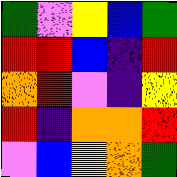[["green", "violet", "yellow", "blue", "green"], ["red", "red", "blue", "indigo", "red"], ["orange", "red", "violet", "indigo", "yellow"], ["red", "indigo", "orange", "orange", "red"], ["violet", "blue", "yellow", "orange", "green"]]